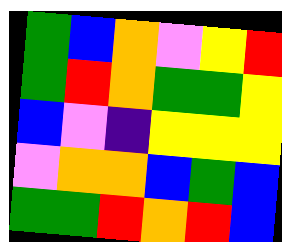[["green", "blue", "orange", "violet", "yellow", "red"], ["green", "red", "orange", "green", "green", "yellow"], ["blue", "violet", "indigo", "yellow", "yellow", "yellow"], ["violet", "orange", "orange", "blue", "green", "blue"], ["green", "green", "red", "orange", "red", "blue"]]